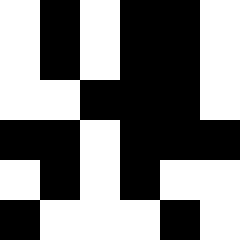[["white", "black", "white", "black", "black", "white"], ["white", "black", "white", "black", "black", "white"], ["white", "white", "black", "black", "black", "white"], ["black", "black", "white", "black", "black", "black"], ["white", "black", "white", "black", "white", "white"], ["black", "white", "white", "white", "black", "white"]]